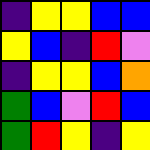[["indigo", "yellow", "yellow", "blue", "blue"], ["yellow", "blue", "indigo", "red", "violet"], ["indigo", "yellow", "yellow", "blue", "orange"], ["green", "blue", "violet", "red", "blue"], ["green", "red", "yellow", "indigo", "yellow"]]